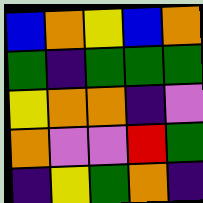[["blue", "orange", "yellow", "blue", "orange"], ["green", "indigo", "green", "green", "green"], ["yellow", "orange", "orange", "indigo", "violet"], ["orange", "violet", "violet", "red", "green"], ["indigo", "yellow", "green", "orange", "indigo"]]